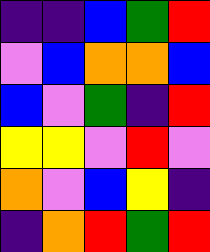[["indigo", "indigo", "blue", "green", "red"], ["violet", "blue", "orange", "orange", "blue"], ["blue", "violet", "green", "indigo", "red"], ["yellow", "yellow", "violet", "red", "violet"], ["orange", "violet", "blue", "yellow", "indigo"], ["indigo", "orange", "red", "green", "red"]]